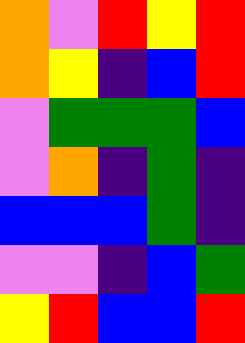[["orange", "violet", "red", "yellow", "red"], ["orange", "yellow", "indigo", "blue", "red"], ["violet", "green", "green", "green", "blue"], ["violet", "orange", "indigo", "green", "indigo"], ["blue", "blue", "blue", "green", "indigo"], ["violet", "violet", "indigo", "blue", "green"], ["yellow", "red", "blue", "blue", "red"]]